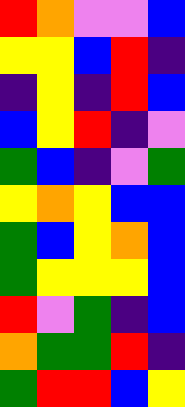[["red", "orange", "violet", "violet", "blue"], ["yellow", "yellow", "blue", "red", "indigo"], ["indigo", "yellow", "indigo", "red", "blue"], ["blue", "yellow", "red", "indigo", "violet"], ["green", "blue", "indigo", "violet", "green"], ["yellow", "orange", "yellow", "blue", "blue"], ["green", "blue", "yellow", "orange", "blue"], ["green", "yellow", "yellow", "yellow", "blue"], ["red", "violet", "green", "indigo", "blue"], ["orange", "green", "green", "red", "indigo"], ["green", "red", "red", "blue", "yellow"]]